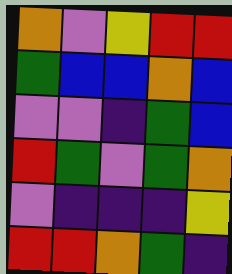[["orange", "violet", "yellow", "red", "red"], ["green", "blue", "blue", "orange", "blue"], ["violet", "violet", "indigo", "green", "blue"], ["red", "green", "violet", "green", "orange"], ["violet", "indigo", "indigo", "indigo", "yellow"], ["red", "red", "orange", "green", "indigo"]]